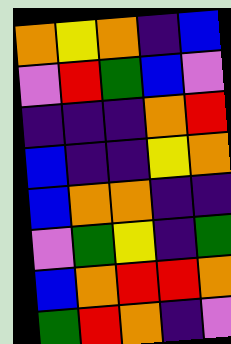[["orange", "yellow", "orange", "indigo", "blue"], ["violet", "red", "green", "blue", "violet"], ["indigo", "indigo", "indigo", "orange", "red"], ["blue", "indigo", "indigo", "yellow", "orange"], ["blue", "orange", "orange", "indigo", "indigo"], ["violet", "green", "yellow", "indigo", "green"], ["blue", "orange", "red", "red", "orange"], ["green", "red", "orange", "indigo", "violet"]]